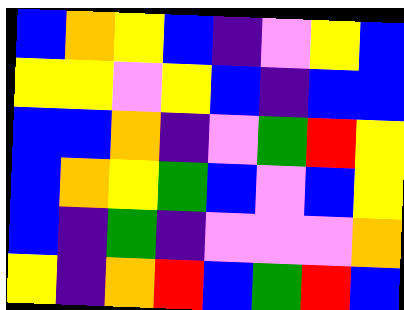[["blue", "orange", "yellow", "blue", "indigo", "violet", "yellow", "blue"], ["yellow", "yellow", "violet", "yellow", "blue", "indigo", "blue", "blue"], ["blue", "blue", "orange", "indigo", "violet", "green", "red", "yellow"], ["blue", "orange", "yellow", "green", "blue", "violet", "blue", "yellow"], ["blue", "indigo", "green", "indigo", "violet", "violet", "violet", "orange"], ["yellow", "indigo", "orange", "red", "blue", "green", "red", "blue"]]